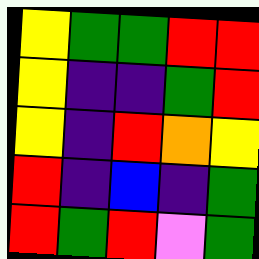[["yellow", "green", "green", "red", "red"], ["yellow", "indigo", "indigo", "green", "red"], ["yellow", "indigo", "red", "orange", "yellow"], ["red", "indigo", "blue", "indigo", "green"], ["red", "green", "red", "violet", "green"]]